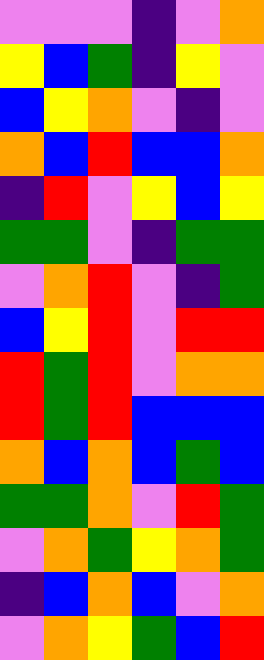[["violet", "violet", "violet", "indigo", "violet", "orange"], ["yellow", "blue", "green", "indigo", "yellow", "violet"], ["blue", "yellow", "orange", "violet", "indigo", "violet"], ["orange", "blue", "red", "blue", "blue", "orange"], ["indigo", "red", "violet", "yellow", "blue", "yellow"], ["green", "green", "violet", "indigo", "green", "green"], ["violet", "orange", "red", "violet", "indigo", "green"], ["blue", "yellow", "red", "violet", "red", "red"], ["red", "green", "red", "violet", "orange", "orange"], ["red", "green", "red", "blue", "blue", "blue"], ["orange", "blue", "orange", "blue", "green", "blue"], ["green", "green", "orange", "violet", "red", "green"], ["violet", "orange", "green", "yellow", "orange", "green"], ["indigo", "blue", "orange", "blue", "violet", "orange"], ["violet", "orange", "yellow", "green", "blue", "red"]]